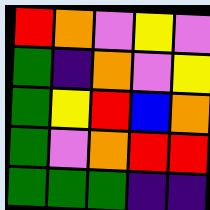[["red", "orange", "violet", "yellow", "violet"], ["green", "indigo", "orange", "violet", "yellow"], ["green", "yellow", "red", "blue", "orange"], ["green", "violet", "orange", "red", "red"], ["green", "green", "green", "indigo", "indigo"]]